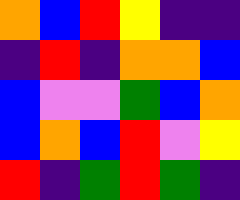[["orange", "blue", "red", "yellow", "indigo", "indigo"], ["indigo", "red", "indigo", "orange", "orange", "blue"], ["blue", "violet", "violet", "green", "blue", "orange"], ["blue", "orange", "blue", "red", "violet", "yellow"], ["red", "indigo", "green", "red", "green", "indigo"]]